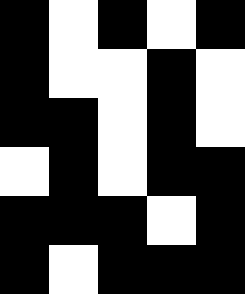[["black", "white", "black", "white", "black"], ["black", "white", "white", "black", "white"], ["black", "black", "white", "black", "white"], ["white", "black", "white", "black", "black"], ["black", "black", "black", "white", "black"], ["black", "white", "black", "black", "black"]]